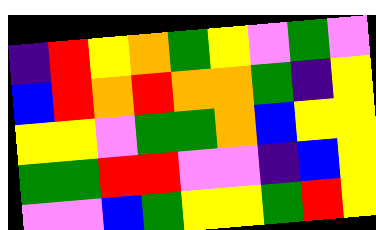[["indigo", "red", "yellow", "orange", "green", "yellow", "violet", "green", "violet"], ["blue", "red", "orange", "red", "orange", "orange", "green", "indigo", "yellow"], ["yellow", "yellow", "violet", "green", "green", "orange", "blue", "yellow", "yellow"], ["green", "green", "red", "red", "violet", "violet", "indigo", "blue", "yellow"], ["violet", "violet", "blue", "green", "yellow", "yellow", "green", "red", "yellow"]]